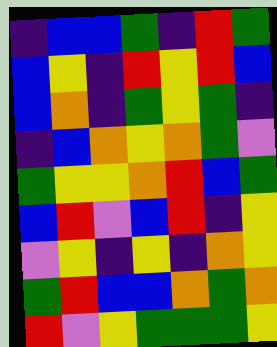[["indigo", "blue", "blue", "green", "indigo", "red", "green"], ["blue", "yellow", "indigo", "red", "yellow", "red", "blue"], ["blue", "orange", "indigo", "green", "yellow", "green", "indigo"], ["indigo", "blue", "orange", "yellow", "orange", "green", "violet"], ["green", "yellow", "yellow", "orange", "red", "blue", "green"], ["blue", "red", "violet", "blue", "red", "indigo", "yellow"], ["violet", "yellow", "indigo", "yellow", "indigo", "orange", "yellow"], ["green", "red", "blue", "blue", "orange", "green", "orange"], ["red", "violet", "yellow", "green", "green", "green", "yellow"]]